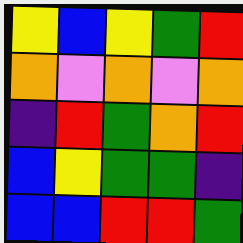[["yellow", "blue", "yellow", "green", "red"], ["orange", "violet", "orange", "violet", "orange"], ["indigo", "red", "green", "orange", "red"], ["blue", "yellow", "green", "green", "indigo"], ["blue", "blue", "red", "red", "green"]]